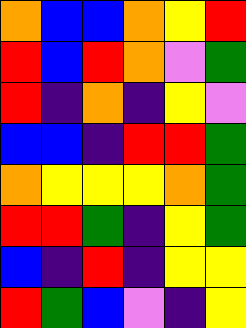[["orange", "blue", "blue", "orange", "yellow", "red"], ["red", "blue", "red", "orange", "violet", "green"], ["red", "indigo", "orange", "indigo", "yellow", "violet"], ["blue", "blue", "indigo", "red", "red", "green"], ["orange", "yellow", "yellow", "yellow", "orange", "green"], ["red", "red", "green", "indigo", "yellow", "green"], ["blue", "indigo", "red", "indigo", "yellow", "yellow"], ["red", "green", "blue", "violet", "indigo", "yellow"]]